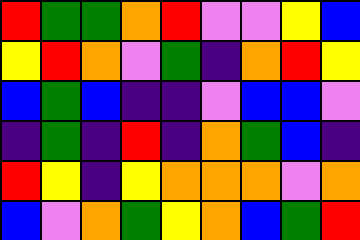[["red", "green", "green", "orange", "red", "violet", "violet", "yellow", "blue"], ["yellow", "red", "orange", "violet", "green", "indigo", "orange", "red", "yellow"], ["blue", "green", "blue", "indigo", "indigo", "violet", "blue", "blue", "violet"], ["indigo", "green", "indigo", "red", "indigo", "orange", "green", "blue", "indigo"], ["red", "yellow", "indigo", "yellow", "orange", "orange", "orange", "violet", "orange"], ["blue", "violet", "orange", "green", "yellow", "orange", "blue", "green", "red"]]